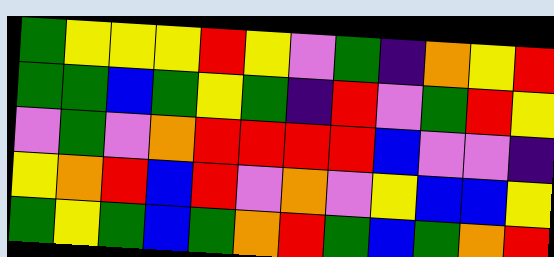[["green", "yellow", "yellow", "yellow", "red", "yellow", "violet", "green", "indigo", "orange", "yellow", "red"], ["green", "green", "blue", "green", "yellow", "green", "indigo", "red", "violet", "green", "red", "yellow"], ["violet", "green", "violet", "orange", "red", "red", "red", "red", "blue", "violet", "violet", "indigo"], ["yellow", "orange", "red", "blue", "red", "violet", "orange", "violet", "yellow", "blue", "blue", "yellow"], ["green", "yellow", "green", "blue", "green", "orange", "red", "green", "blue", "green", "orange", "red"]]